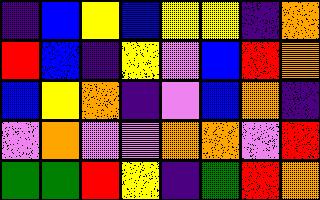[["indigo", "blue", "yellow", "blue", "yellow", "yellow", "indigo", "orange"], ["red", "blue", "indigo", "yellow", "violet", "blue", "red", "orange"], ["blue", "yellow", "orange", "indigo", "violet", "blue", "orange", "indigo"], ["violet", "orange", "violet", "violet", "orange", "orange", "violet", "red"], ["green", "green", "red", "yellow", "indigo", "green", "red", "orange"]]